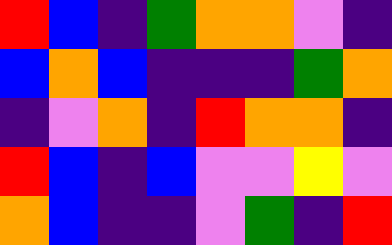[["red", "blue", "indigo", "green", "orange", "orange", "violet", "indigo"], ["blue", "orange", "blue", "indigo", "indigo", "indigo", "green", "orange"], ["indigo", "violet", "orange", "indigo", "red", "orange", "orange", "indigo"], ["red", "blue", "indigo", "blue", "violet", "violet", "yellow", "violet"], ["orange", "blue", "indigo", "indigo", "violet", "green", "indigo", "red"]]